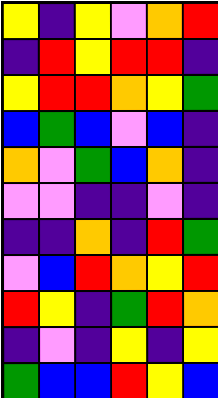[["yellow", "indigo", "yellow", "violet", "orange", "red"], ["indigo", "red", "yellow", "red", "red", "indigo"], ["yellow", "red", "red", "orange", "yellow", "green"], ["blue", "green", "blue", "violet", "blue", "indigo"], ["orange", "violet", "green", "blue", "orange", "indigo"], ["violet", "violet", "indigo", "indigo", "violet", "indigo"], ["indigo", "indigo", "orange", "indigo", "red", "green"], ["violet", "blue", "red", "orange", "yellow", "red"], ["red", "yellow", "indigo", "green", "red", "orange"], ["indigo", "violet", "indigo", "yellow", "indigo", "yellow"], ["green", "blue", "blue", "red", "yellow", "blue"]]